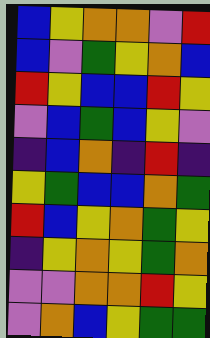[["blue", "yellow", "orange", "orange", "violet", "red"], ["blue", "violet", "green", "yellow", "orange", "blue"], ["red", "yellow", "blue", "blue", "red", "yellow"], ["violet", "blue", "green", "blue", "yellow", "violet"], ["indigo", "blue", "orange", "indigo", "red", "indigo"], ["yellow", "green", "blue", "blue", "orange", "green"], ["red", "blue", "yellow", "orange", "green", "yellow"], ["indigo", "yellow", "orange", "yellow", "green", "orange"], ["violet", "violet", "orange", "orange", "red", "yellow"], ["violet", "orange", "blue", "yellow", "green", "green"]]